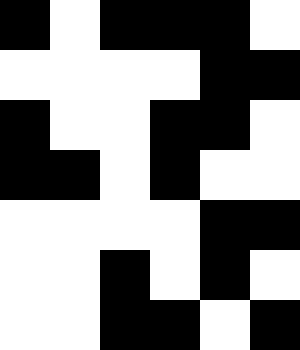[["black", "white", "black", "black", "black", "white"], ["white", "white", "white", "white", "black", "black"], ["black", "white", "white", "black", "black", "white"], ["black", "black", "white", "black", "white", "white"], ["white", "white", "white", "white", "black", "black"], ["white", "white", "black", "white", "black", "white"], ["white", "white", "black", "black", "white", "black"]]